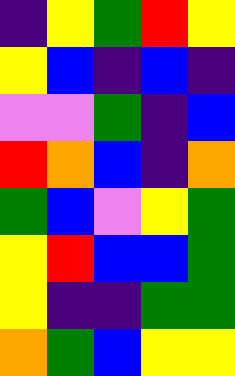[["indigo", "yellow", "green", "red", "yellow"], ["yellow", "blue", "indigo", "blue", "indigo"], ["violet", "violet", "green", "indigo", "blue"], ["red", "orange", "blue", "indigo", "orange"], ["green", "blue", "violet", "yellow", "green"], ["yellow", "red", "blue", "blue", "green"], ["yellow", "indigo", "indigo", "green", "green"], ["orange", "green", "blue", "yellow", "yellow"]]